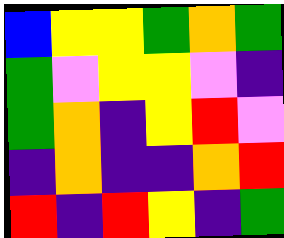[["blue", "yellow", "yellow", "green", "orange", "green"], ["green", "violet", "yellow", "yellow", "violet", "indigo"], ["green", "orange", "indigo", "yellow", "red", "violet"], ["indigo", "orange", "indigo", "indigo", "orange", "red"], ["red", "indigo", "red", "yellow", "indigo", "green"]]